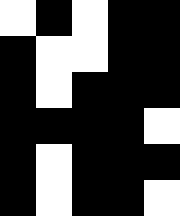[["white", "black", "white", "black", "black"], ["black", "white", "white", "black", "black"], ["black", "white", "black", "black", "black"], ["black", "black", "black", "black", "white"], ["black", "white", "black", "black", "black"], ["black", "white", "black", "black", "white"]]